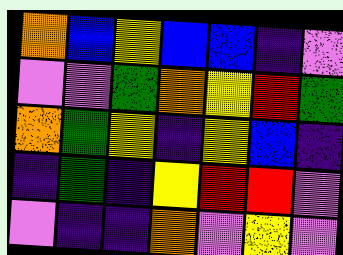[["orange", "blue", "yellow", "blue", "blue", "indigo", "violet"], ["violet", "violet", "green", "orange", "yellow", "red", "green"], ["orange", "green", "yellow", "indigo", "yellow", "blue", "indigo"], ["indigo", "green", "indigo", "yellow", "red", "red", "violet"], ["violet", "indigo", "indigo", "orange", "violet", "yellow", "violet"]]